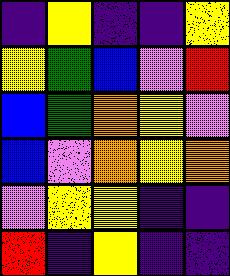[["indigo", "yellow", "indigo", "indigo", "yellow"], ["yellow", "green", "blue", "violet", "red"], ["blue", "green", "orange", "yellow", "violet"], ["blue", "violet", "orange", "yellow", "orange"], ["violet", "yellow", "yellow", "indigo", "indigo"], ["red", "indigo", "yellow", "indigo", "indigo"]]